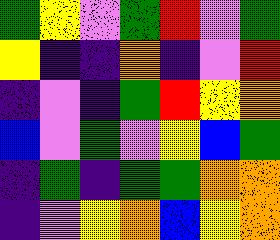[["green", "yellow", "violet", "green", "red", "violet", "green"], ["yellow", "indigo", "indigo", "orange", "indigo", "violet", "red"], ["indigo", "violet", "indigo", "green", "red", "yellow", "orange"], ["blue", "violet", "green", "violet", "yellow", "blue", "green"], ["indigo", "green", "indigo", "green", "green", "orange", "orange"], ["indigo", "violet", "yellow", "orange", "blue", "yellow", "orange"]]